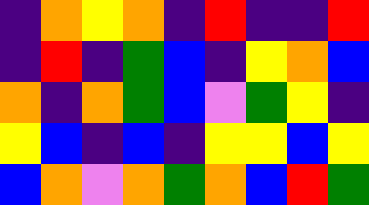[["indigo", "orange", "yellow", "orange", "indigo", "red", "indigo", "indigo", "red"], ["indigo", "red", "indigo", "green", "blue", "indigo", "yellow", "orange", "blue"], ["orange", "indigo", "orange", "green", "blue", "violet", "green", "yellow", "indigo"], ["yellow", "blue", "indigo", "blue", "indigo", "yellow", "yellow", "blue", "yellow"], ["blue", "orange", "violet", "orange", "green", "orange", "blue", "red", "green"]]